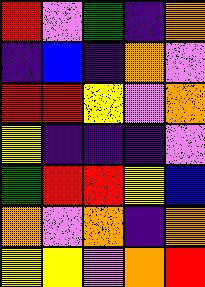[["red", "violet", "green", "indigo", "orange"], ["indigo", "blue", "indigo", "orange", "violet"], ["red", "red", "yellow", "violet", "orange"], ["yellow", "indigo", "indigo", "indigo", "violet"], ["green", "red", "red", "yellow", "blue"], ["orange", "violet", "orange", "indigo", "orange"], ["yellow", "yellow", "violet", "orange", "red"]]